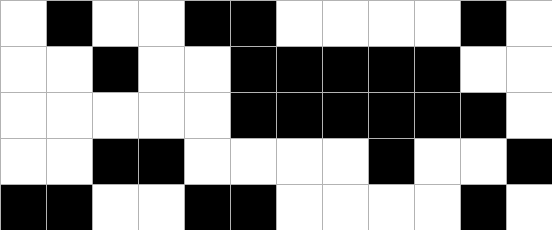[["white", "black", "white", "white", "black", "black", "white", "white", "white", "white", "black", "white"], ["white", "white", "black", "white", "white", "black", "black", "black", "black", "black", "white", "white"], ["white", "white", "white", "white", "white", "black", "black", "black", "black", "black", "black", "white"], ["white", "white", "black", "black", "white", "white", "white", "white", "black", "white", "white", "black"], ["black", "black", "white", "white", "black", "black", "white", "white", "white", "white", "black", "white"]]